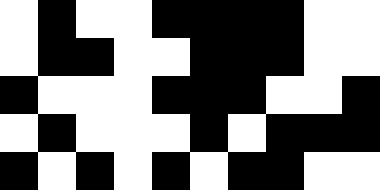[["white", "black", "white", "white", "black", "black", "black", "black", "white", "white"], ["white", "black", "black", "white", "white", "black", "black", "black", "white", "white"], ["black", "white", "white", "white", "black", "black", "black", "white", "white", "black"], ["white", "black", "white", "white", "white", "black", "white", "black", "black", "black"], ["black", "white", "black", "white", "black", "white", "black", "black", "white", "white"]]